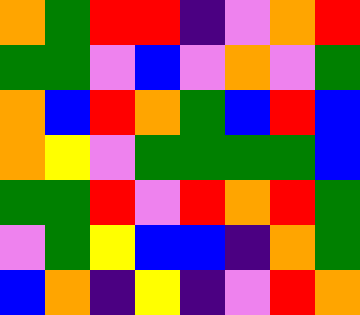[["orange", "green", "red", "red", "indigo", "violet", "orange", "red"], ["green", "green", "violet", "blue", "violet", "orange", "violet", "green"], ["orange", "blue", "red", "orange", "green", "blue", "red", "blue"], ["orange", "yellow", "violet", "green", "green", "green", "green", "blue"], ["green", "green", "red", "violet", "red", "orange", "red", "green"], ["violet", "green", "yellow", "blue", "blue", "indigo", "orange", "green"], ["blue", "orange", "indigo", "yellow", "indigo", "violet", "red", "orange"]]